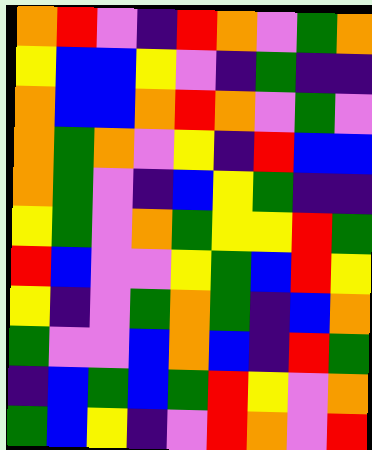[["orange", "red", "violet", "indigo", "red", "orange", "violet", "green", "orange"], ["yellow", "blue", "blue", "yellow", "violet", "indigo", "green", "indigo", "indigo"], ["orange", "blue", "blue", "orange", "red", "orange", "violet", "green", "violet"], ["orange", "green", "orange", "violet", "yellow", "indigo", "red", "blue", "blue"], ["orange", "green", "violet", "indigo", "blue", "yellow", "green", "indigo", "indigo"], ["yellow", "green", "violet", "orange", "green", "yellow", "yellow", "red", "green"], ["red", "blue", "violet", "violet", "yellow", "green", "blue", "red", "yellow"], ["yellow", "indigo", "violet", "green", "orange", "green", "indigo", "blue", "orange"], ["green", "violet", "violet", "blue", "orange", "blue", "indigo", "red", "green"], ["indigo", "blue", "green", "blue", "green", "red", "yellow", "violet", "orange"], ["green", "blue", "yellow", "indigo", "violet", "red", "orange", "violet", "red"]]